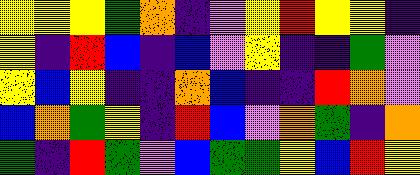[["yellow", "yellow", "yellow", "green", "orange", "indigo", "violet", "yellow", "red", "yellow", "yellow", "indigo"], ["yellow", "indigo", "red", "blue", "indigo", "blue", "violet", "yellow", "indigo", "indigo", "green", "violet"], ["yellow", "blue", "yellow", "indigo", "indigo", "orange", "blue", "indigo", "indigo", "red", "orange", "violet"], ["blue", "orange", "green", "yellow", "indigo", "red", "blue", "violet", "orange", "green", "indigo", "orange"], ["green", "indigo", "red", "green", "violet", "blue", "green", "green", "yellow", "blue", "red", "yellow"]]